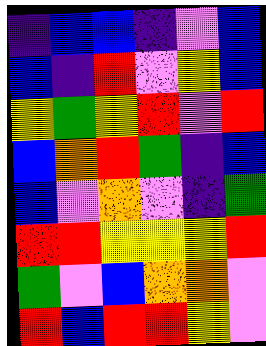[["indigo", "blue", "blue", "indigo", "violet", "blue"], ["blue", "indigo", "red", "violet", "yellow", "blue"], ["yellow", "green", "yellow", "red", "violet", "red"], ["blue", "orange", "red", "green", "indigo", "blue"], ["blue", "violet", "orange", "violet", "indigo", "green"], ["red", "red", "yellow", "yellow", "yellow", "red"], ["green", "violet", "blue", "orange", "orange", "violet"], ["red", "blue", "red", "red", "yellow", "violet"]]